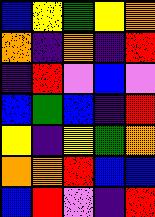[["blue", "yellow", "green", "yellow", "orange"], ["orange", "indigo", "orange", "indigo", "red"], ["indigo", "red", "violet", "blue", "violet"], ["blue", "green", "blue", "indigo", "red"], ["yellow", "indigo", "yellow", "green", "orange"], ["orange", "orange", "red", "blue", "blue"], ["blue", "red", "violet", "indigo", "red"]]